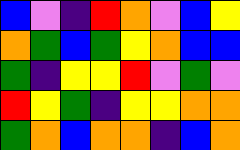[["blue", "violet", "indigo", "red", "orange", "violet", "blue", "yellow"], ["orange", "green", "blue", "green", "yellow", "orange", "blue", "blue"], ["green", "indigo", "yellow", "yellow", "red", "violet", "green", "violet"], ["red", "yellow", "green", "indigo", "yellow", "yellow", "orange", "orange"], ["green", "orange", "blue", "orange", "orange", "indigo", "blue", "orange"]]